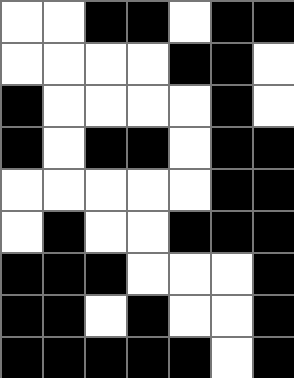[["white", "white", "black", "black", "white", "black", "black"], ["white", "white", "white", "white", "black", "black", "white"], ["black", "white", "white", "white", "white", "black", "white"], ["black", "white", "black", "black", "white", "black", "black"], ["white", "white", "white", "white", "white", "black", "black"], ["white", "black", "white", "white", "black", "black", "black"], ["black", "black", "black", "white", "white", "white", "black"], ["black", "black", "white", "black", "white", "white", "black"], ["black", "black", "black", "black", "black", "white", "black"]]